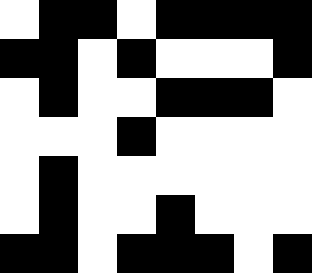[["white", "black", "black", "white", "black", "black", "black", "black"], ["black", "black", "white", "black", "white", "white", "white", "black"], ["white", "black", "white", "white", "black", "black", "black", "white"], ["white", "white", "white", "black", "white", "white", "white", "white"], ["white", "black", "white", "white", "white", "white", "white", "white"], ["white", "black", "white", "white", "black", "white", "white", "white"], ["black", "black", "white", "black", "black", "black", "white", "black"]]